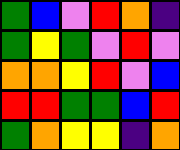[["green", "blue", "violet", "red", "orange", "indigo"], ["green", "yellow", "green", "violet", "red", "violet"], ["orange", "orange", "yellow", "red", "violet", "blue"], ["red", "red", "green", "green", "blue", "red"], ["green", "orange", "yellow", "yellow", "indigo", "orange"]]